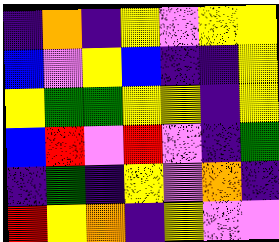[["indigo", "orange", "indigo", "yellow", "violet", "yellow", "yellow"], ["blue", "violet", "yellow", "blue", "indigo", "indigo", "yellow"], ["yellow", "green", "green", "yellow", "yellow", "indigo", "yellow"], ["blue", "red", "violet", "red", "violet", "indigo", "green"], ["indigo", "green", "indigo", "yellow", "violet", "orange", "indigo"], ["red", "yellow", "orange", "indigo", "yellow", "violet", "violet"]]